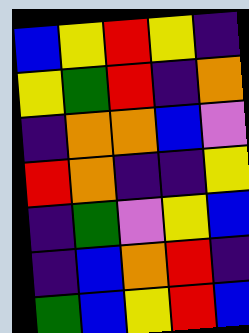[["blue", "yellow", "red", "yellow", "indigo"], ["yellow", "green", "red", "indigo", "orange"], ["indigo", "orange", "orange", "blue", "violet"], ["red", "orange", "indigo", "indigo", "yellow"], ["indigo", "green", "violet", "yellow", "blue"], ["indigo", "blue", "orange", "red", "indigo"], ["green", "blue", "yellow", "red", "blue"]]